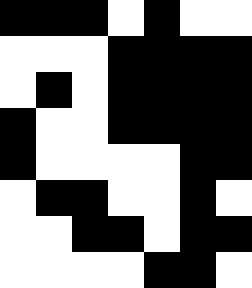[["black", "black", "black", "white", "black", "white", "white"], ["white", "white", "white", "black", "black", "black", "black"], ["white", "black", "white", "black", "black", "black", "black"], ["black", "white", "white", "black", "black", "black", "black"], ["black", "white", "white", "white", "white", "black", "black"], ["white", "black", "black", "white", "white", "black", "white"], ["white", "white", "black", "black", "white", "black", "black"], ["white", "white", "white", "white", "black", "black", "white"]]